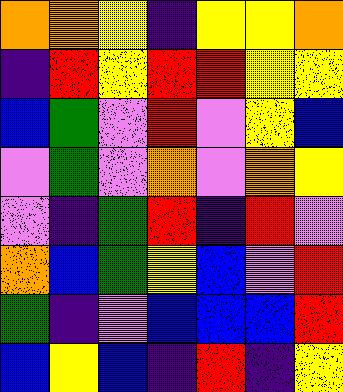[["orange", "orange", "yellow", "indigo", "yellow", "yellow", "orange"], ["indigo", "red", "yellow", "red", "red", "yellow", "yellow"], ["blue", "green", "violet", "red", "violet", "yellow", "blue"], ["violet", "green", "violet", "orange", "violet", "orange", "yellow"], ["violet", "indigo", "green", "red", "indigo", "red", "violet"], ["orange", "blue", "green", "yellow", "blue", "violet", "red"], ["green", "indigo", "violet", "blue", "blue", "blue", "red"], ["blue", "yellow", "blue", "indigo", "red", "indigo", "yellow"]]